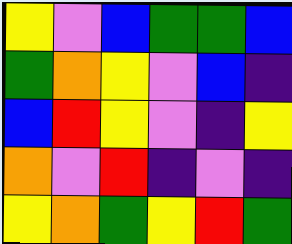[["yellow", "violet", "blue", "green", "green", "blue"], ["green", "orange", "yellow", "violet", "blue", "indigo"], ["blue", "red", "yellow", "violet", "indigo", "yellow"], ["orange", "violet", "red", "indigo", "violet", "indigo"], ["yellow", "orange", "green", "yellow", "red", "green"]]